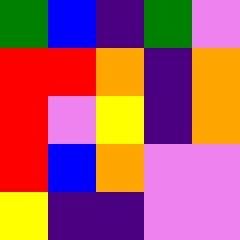[["green", "blue", "indigo", "green", "violet"], ["red", "red", "orange", "indigo", "orange"], ["red", "violet", "yellow", "indigo", "orange"], ["red", "blue", "orange", "violet", "violet"], ["yellow", "indigo", "indigo", "violet", "violet"]]